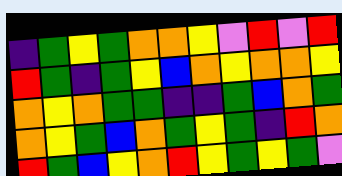[["indigo", "green", "yellow", "green", "orange", "orange", "yellow", "violet", "red", "violet", "red"], ["red", "green", "indigo", "green", "yellow", "blue", "orange", "yellow", "orange", "orange", "yellow"], ["orange", "yellow", "orange", "green", "green", "indigo", "indigo", "green", "blue", "orange", "green"], ["orange", "yellow", "green", "blue", "orange", "green", "yellow", "green", "indigo", "red", "orange"], ["red", "green", "blue", "yellow", "orange", "red", "yellow", "green", "yellow", "green", "violet"]]